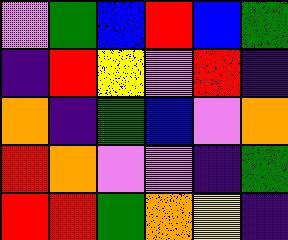[["violet", "green", "blue", "red", "blue", "green"], ["indigo", "red", "yellow", "violet", "red", "indigo"], ["orange", "indigo", "green", "blue", "violet", "orange"], ["red", "orange", "violet", "violet", "indigo", "green"], ["red", "red", "green", "orange", "yellow", "indigo"]]